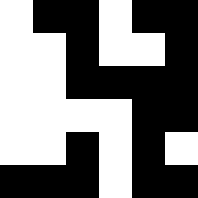[["white", "black", "black", "white", "black", "black"], ["white", "white", "black", "white", "white", "black"], ["white", "white", "black", "black", "black", "black"], ["white", "white", "white", "white", "black", "black"], ["white", "white", "black", "white", "black", "white"], ["black", "black", "black", "white", "black", "black"]]